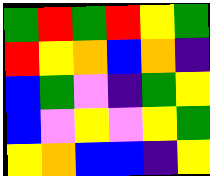[["green", "red", "green", "red", "yellow", "green"], ["red", "yellow", "orange", "blue", "orange", "indigo"], ["blue", "green", "violet", "indigo", "green", "yellow"], ["blue", "violet", "yellow", "violet", "yellow", "green"], ["yellow", "orange", "blue", "blue", "indigo", "yellow"]]